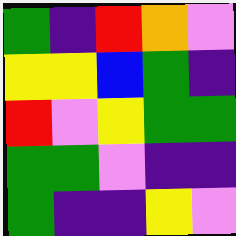[["green", "indigo", "red", "orange", "violet"], ["yellow", "yellow", "blue", "green", "indigo"], ["red", "violet", "yellow", "green", "green"], ["green", "green", "violet", "indigo", "indigo"], ["green", "indigo", "indigo", "yellow", "violet"]]